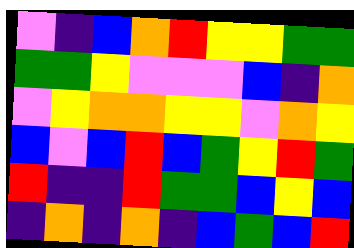[["violet", "indigo", "blue", "orange", "red", "yellow", "yellow", "green", "green"], ["green", "green", "yellow", "violet", "violet", "violet", "blue", "indigo", "orange"], ["violet", "yellow", "orange", "orange", "yellow", "yellow", "violet", "orange", "yellow"], ["blue", "violet", "blue", "red", "blue", "green", "yellow", "red", "green"], ["red", "indigo", "indigo", "red", "green", "green", "blue", "yellow", "blue"], ["indigo", "orange", "indigo", "orange", "indigo", "blue", "green", "blue", "red"]]